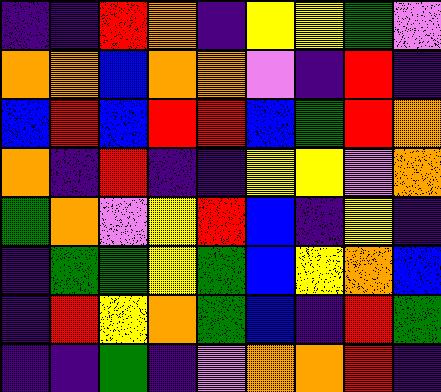[["indigo", "indigo", "red", "orange", "indigo", "yellow", "yellow", "green", "violet"], ["orange", "orange", "blue", "orange", "orange", "violet", "indigo", "red", "indigo"], ["blue", "red", "blue", "red", "red", "blue", "green", "red", "orange"], ["orange", "indigo", "red", "indigo", "indigo", "yellow", "yellow", "violet", "orange"], ["green", "orange", "violet", "yellow", "red", "blue", "indigo", "yellow", "indigo"], ["indigo", "green", "green", "yellow", "green", "blue", "yellow", "orange", "blue"], ["indigo", "red", "yellow", "orange", "green", "blue", "indigo", "red", "green"], ["indigo", "indigo", "green", "indigo", "violet", "orange", "orange", "red", "indigo"]]